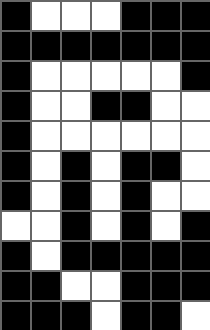[["black", "white", "white", "white", "black", "black", "black"], ["black", "black", "black", "black", "black", "black", "black"], ["black", "white", "white", "white", "white", "white", "black"], ["black", "white", "white", "black", "black", "white", "white"], ["black", "white", "white", "white", "white", "white", "white"], ["black", "white", "black", "white", "black", "black", "white"], ["black", "white", "black", "white", "black", "white", "white"], ["white", "white", "black", "white", "black", "white", "black"], ["black", "white", "black", "black", "black", "black", "black"], ["black", "black", "white", "white", "black", "black", "black"], ["black", "black", "black", "white", "black", "black", "white"]]